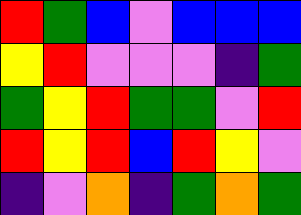[["red", "green", "blue", "violet", "blue", "blue", "blue"], ["yellow", "red", "violet", "violet", "violet", "indigo", "green"], ["green", "yellow", "red", "green", "green", "violet", "red"], ["red", "yellow", "red", "blue", "red", "yellow", "violet"], ["indigo", "violet", "orange", "indigo", "green", "orange", "green"]]